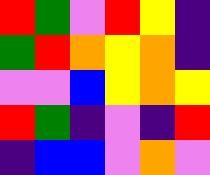[["red", "green", "violet", "red", "yellow", "indigo"], ["green", "red", "orange", "yellow", "orange", "indigo"], ["violet", "violet", "blue", "yellow", "orange", "yellow"], ["red", "green", "indigo", "violet", "indigo", "red"], ["indigo", "blue", "blue", "violet", "orange", "violet"]]